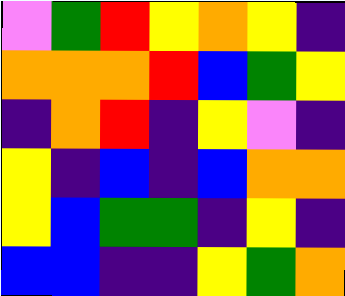[["violet", "green", "red", "yellow", "orange", "yellow", "indigo"], ["orange", "orange", "orange", "red", "blue", "green", "yellow"], ["indigo", "orange", "red", "indigo", "yellow", "violet", "indigo"], ["yellow", "indigo", "blue", "indigo", "blue", "orange", "orange"], ["yellow", "blue", "green", "green", "indigo", "yellow", "indigo"], ["blue", "blue", "indigo", "indigo", "yellow", "green", "orange"]]